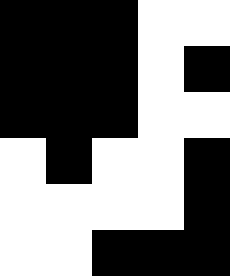[["black", "black", "black", "white", "white"], ["black", "black", "black", "white", "black"], ["black", "black", "black", "white", "white"], ["white", "black", "white", "white", "black"], ["white", "white", "white", "white", "black"], ["white", "white", "black", "black", "black"]]